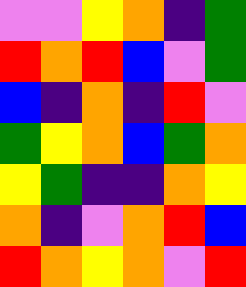[["violet", "violet", "yellow", "orange", "indigo", "green"], ["red", "orange", "red", "blue", "violet", "green"], ["blue", "indigo", "orange", "indigo", "red", "violet"], ["green", "yellow", "orange", "blue", "green", "orange"], ["yellow", "green", "indigo", "indigo", "orange", "yellow"], ["orange", "indigo", "violet", "orange", "red", "blue"], ["red", "orange", "yellow", "orange", "violet", "red"]]